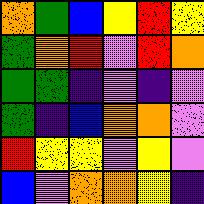[["orange", "green", "blue", "yellow", "red", "yellow"], ["green", "orange", "red", "violet", "red", "orange"], ["green", "green", "indigo", "violet", "indigo", "violet"], ["green", "indigo", "blue", "orange", "orange", "violet"], ["red", "yellow", "yellow", "violet", "yellow", "violet"], ["blue", "violet", "orange", "orange", "yellow", "indigo"]]